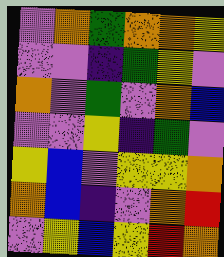[["violet", "orange", "green", "orange", "orange", "yellow"], ["violet", "violet", "indigo", "green", "yellow", "violet"], ["orange", "violet", "green", "violet", "orange", "blue"], ["violet", "violet", "yellow", "indigo", "green", "violet"], ["yellow", "blue", "violet", "yellow", "yellow", "orange"], ["orange", "blue", "indigo", "violet", "orange", "red"], ["violet", "yellow", "blue", "yellow", "red", "orange"]]